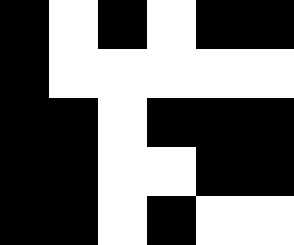[["black", "white", "black", "white", "black", "black"], ["black", "white", "white", "white", "white", "white"], ["black", "black", "white", "black", "black", "black"], ["black", "black", "white", "white", "black", "black"], ["black", "black", "white", "black", "white", "white"]]